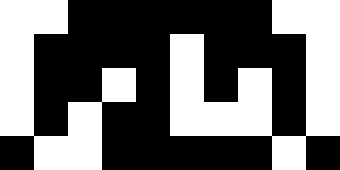[["white", "white", "black", "black", "black", "black", "black", "black", "white", "white"], ["white", "black", "black", "black", "black", "white", "black", "black", "black", "white"], ["white", "black", "black", "white", "black", "white", "black", "white", "black", "white"], ["white", "black", "white", "black", "black", "white", "white", "white", "black", "white"], ["black", "white", "white", "black", "black", "black", "black", "black", "white", "black"]]